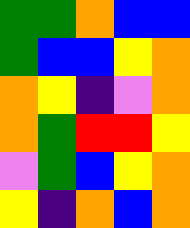[["green", "green", "orange", "blue", "blue"], ["green", "blue", "blue", "yellow", "orange"], ["orange", "yellow", "indigo", "violet", "orange"], ["orange", "green", "red", "red", "yellow"], ["violet", "green", "blue", "yellow", "orange"], ["yellow", "indigo", "orange", "blue", "orange"]]